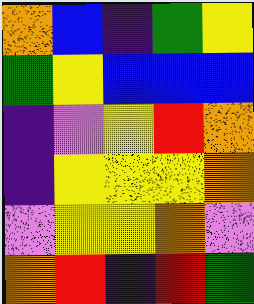[["orange", "blue", "indigo", "green", "yellow"], ["green", "yellow", "blue", "blue", "blue"], ["indigo", "violet", "yellow", "red", "orange"], ["indigo", "yellow", "yellow", "yellow", "orange"], ["violet", "yellow", "yellow", "orange", "violet"], ["orange", "red", "indigo", "red", "green"]]